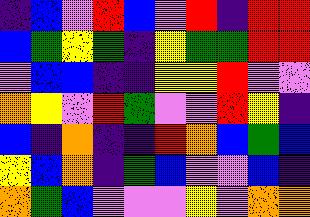[["indigo", "blue", "violet", "red", "blue", "violet", "red", "indigo", "red", "red"], ["blue", "green", "yellow", "green", "indigo", "yellow", "green", "green", "red", "red"], ["violet", "blue", "blue", "indigo", "indigo", "yellow", "yellow", "red", "violet", "violet"], ["orange", "yellow", "violet", "red", "green", "violet", "violet", "red", "yellow", "indigo"], ["blue", "indigo", "orange", "indigo", "indigo", "red", "orange", "blue", "green", "blue"], ["yellow", "blue", "orange", "indigo", "green", "blue", "violet", "violet", "blue", "indigo"], ["orange", "green", "blue", "violet", "violet", "violet", "yellow", "violet", "orange", "orange"]]